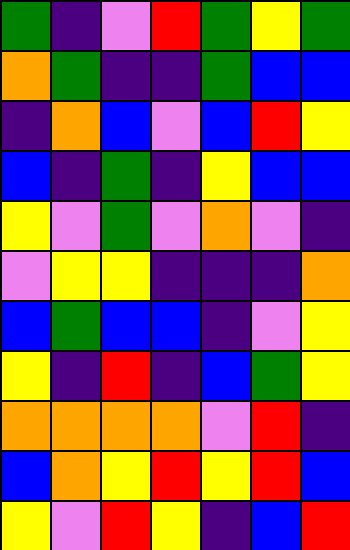[["green", "indigo", "violet", "red", "green", "yellow", "green"], ["orange", "green", "indigo", "indigo", "green", "blue", "blue"], ["indigo", "orange", "blue", "violet", "blue", "red", "yellow"], ["blue", "indigo", "green", "indigo", "yellow", "blue", "blue"], ["yellow", "violet", "green", "violet", "orange", "violet", "indigo"], ["violet", "yellow", "yellow", "indigo", "indigo", "indigo", "orange"], ["blue", "green", "blue", "blue", "indigo", "violet", "yellow"], ["yellow", "indigo", "red", "indigo", "blue", "green", "yellow"], ["orange", "orange", "orange", "orange", "violet", "red", "indigo"], ["blue", "orange", "yellow", "red", "yellow", "red", "blue"], ["yellow", "violet", "red", "yellow", "indigo", "blue", "red"]]